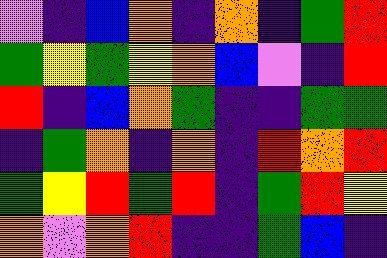[["violet", "indigo", "blue", "orange", "indigo", "orange", "indigo", "green", "red"], ["green", "yellow", "green", "yellow", "orange", "blue", "violet", "indigo", "red"], ["red", "indigo", "blue", "orange", "green", "indigo", "indigo", "green", "green"], ["indigo", "green", "orange", "indigo", "orange", "indigo", "red", "orange", "red"], ["green", "yellow", "red", "green", "red", "indigo", "green", "red", "yellow"], ["orange", "violet", "orange", "red", "indigo", "indigo", "green", "blue", "indigo"]]